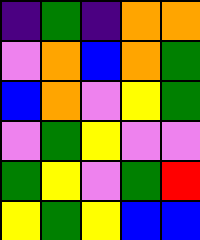[["indigo", "green", "indigo", "orange", "orange"], ["violet", "orange", "blue", "orange", "green"], ["blue", "orange", "violet", "yellow", "green"], ["violet", "green", "yellow", "violet", "violet"], ["green", "yellow", "violet", "green", "red"], ["yellow", "green", "yellow", "blue", "blue"]]